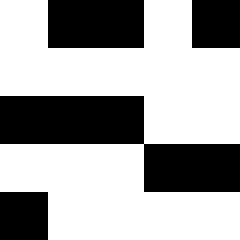[["white", "black", "black", "white", "black"], ["white", "white", "white", "white", "white"], ["black", "black", "black", "white", "white"], ["white", "white", "white", "black", "black"], ["black", "white", "white", "white", "white"]]